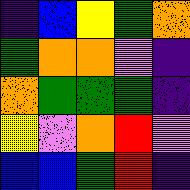[["indigo", "blue", "yellow", "green", "orange"], ["green", "orange", "orange", "violet", "indigo"], ["orange", "green", "green", "green", "indigo"], ["yellow", "violet", "orange", "red", "violet"], ["blue", "blue", "green", "red", "indigo"]]